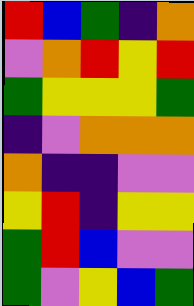[["red", "blue", "green", "indigo", "orange"], ["violet", "orange", "red", "yellow", "red"], ["green", "yellow", "yellow", "yellow", "green"], ["indigo", "violet", "orange", "orange", "orange"], ["orange", "indigo", "indigo", "violet", "violet"], ["yellow", "red", "indigo", "yellow", "yellow"], ["green", "red", "blue", "violet", "violet"], ["green", "violet", "yellow", "blue", "green"]]